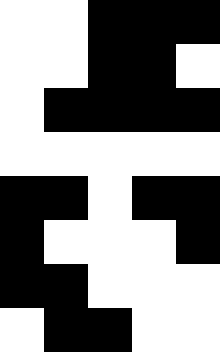[["white", "white", "black", "black", "black"], ["white", "white", "black", "black", "white"], ["white", "black", "black", "black", "black"], ["white", "white", "white", "white", "white"], ["black", "black", "white", "black", "black"], ["black", "white", "white", "white", "black"], ["black", "black", "white", "white", "white"], ["white", "black", "black", "white", "white"]]